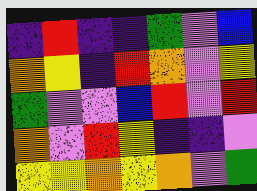[["indigo", "red", "indigo", "indigo", "green", "violet", "blue"], ["orange", "yellow", "indigo", "red", "orange", "violet", "yellow"], ["green", "violet", "violet", "blue", "red", "violet", "red"], ["orange", "violet", "red", "yellow", "indigo", "indigo", "violet"], ["yellow", "yellow", "orange", "yellow", "orange", "violet", "green"]]